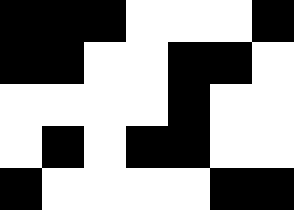[["black", "black", "black", "white", "white", "white", "black"], ["black", "black", "white", "white", "black", "black", "white"], ["white", "white", "white", "white", "black", "white", "white"], ["white", "black", "white", "black", "black", "white", "white"], ["black", "white", "white", "white", "white", "black", "black"]]